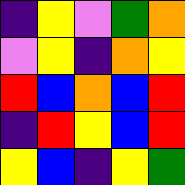[["indigo", "yellow", "violet", "green", "orange"], ["violet", "yellow", "indigo", "orange", "yellow"], ["red", "blue", "orange", "blue", "red"], ["indigo", "red", "yellow", "blue", "red"], ["yellow", "blue", "indigo", "yellow", "green"]]